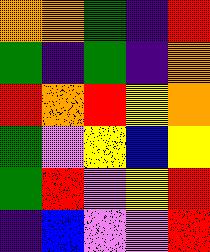[["orange", "orange", "green", "indigo", "red"], ["green", "indigo", "green", "indigo", "orange"], ["red", "orange", "red", "yellow", "orange"], ["green", "violet", "yellow", "blue", "yellow"], ["green", "red", "violet", "yellow", "red"], ["indigo", "blue", "violet", "violet", "red"]]